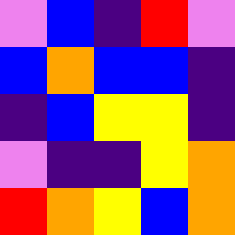[["violet", "blue", "indigo", "red", "violet"], ["blue", "orange", "blue", "blue", "indigo"], ["indigo", "blue", "yellow", "yellow", "indigo"], ["violet", "indigo", "indigo", "yellow", "orange"], ["red", "orange", "yellow", "blue", "orange"]]